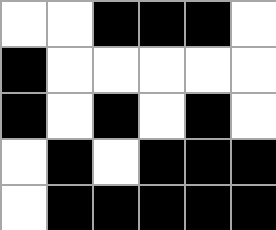[["white", "white", "black", "black", "black", "white"], ["black", "white", "white", "white", "white", "white"], ["black", "white", "black", "white", "black", "white"], ["white", "black", "white", "black", "black", "black"], ["white", "black", "black", "black", "black", "black"]]